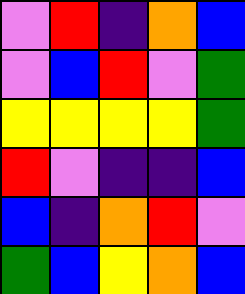[["violet", "red", "indigo", "orange", "blue"], ["violet", "blue", "red", "violet", "green"], ["yellow", "yellow", "yellow", "yellow", "green"], ["red", "violet", "indigo", "indigo", "blue"], ["blue", "indigo", "orange", "red", "violet"], ["green", "blue", "yellow", "orange", "blue"]]